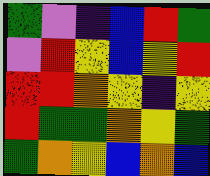[["green", "violet", "indigo", "blue", "red", "green"], ["violet", "red", "yellow", "blue", "yellow", "red"], ["red", "red", "orange", "yellow", "indigo", "yellow"], ["red", "green", "green", "orange", "yellow", "green"], ["green", "orange", "yellow", "blue", "orange", "blue"]]